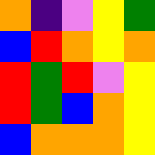[["orange", "indigo", "violet", "yellow", "green"], ["blue", "red", "orange", "yellow", "orange"], ["red", "green", "red", "violet", "yellow"], ["red", "green", "blue", "orange", "yellow"], ["blue", "orange", "orange", "orange", "yellow"]]